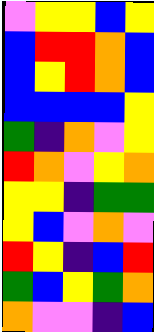[["violet", "yellow", "yellow", "blue", "yellow"], ["blue", "red", "red", "orange", "blue"], ["blue", "yellow", "red", "orange", "blue"], ["blue", "blue", "blue", "blue", "yellow"], ["green", "indigo", "orange", "violet", "yellow"], ["red", "orange", "violet", "yellow", "orange"], ["yellow", "yellow", "indigo", "green", "green"], ["yellow", "blue", "violet", "orange", "violet"], ["red", "yellow", "indigo", "blue", "red"], ["green", "blue", "yellow", "green", "orange"], ["orange", "violet", "violet", "indigo", "blue"]]